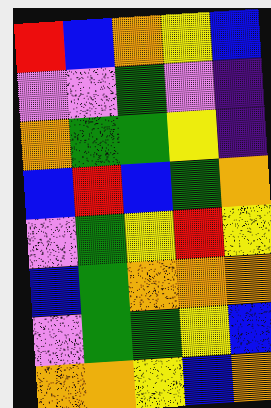[["red", "blue", "orange", "yellow", "blue"], ["violet", "violet", "green", "violet", "indigo"], ["orange", "green", "green", "yellow", "indigo"], ["blue", "red", "blue", "green", "orange"], ["violet", "green", "yellow", "red", "yellow"], ["blue", "green", "orange", "orange", "orange"], ["violet", "green", "green", "yellow", "blue"], ["orange", "orange", "yellow", "blue", "orange"]]